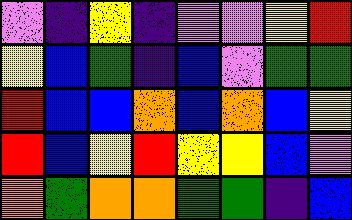[["violet", "indigo", "yellow", "indigo", "violet", "violet", "yellow", "red"], ["yellow", "blue", "green", "indigo", "blue", "violet", "green", "green"], ["red", "blue", "blue", "orange", "blue", "orange", "blue", "yellow"], ["red", "blue", "yellow", "red", "yellow", "yellow", "blue", "violet"], ["orange", "green", "orange", "orange", "green", "green", "indigo", "blue"]]